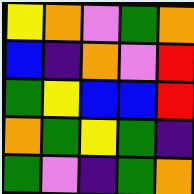[["yellow", "orange", "violet", "green", "orange"], ["blue", "indigo", "orange", "violet", "red"], ["green", "yellow", "blue", "blue", "red"], ["orange", "green", "yellow", "green", "indigo"], ["green", "violet", "indigo", "green", "orange"]]